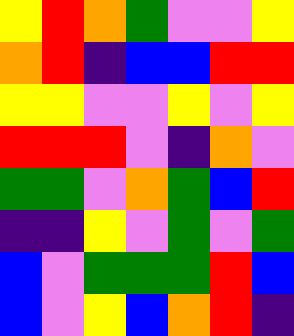[["yellow", "red", "orange", "green", "violet", "violet", "yellow"], ["orange", "red", "indigo", "blue", "blue", "red", "red"], ["yellow", "yellow", "violet", "violet", "yellow", "violet", "yellow"], ["red", "red", "red", "violet", "indigo", "orange", "violet"], ["green", "green", "violet", "orange", "green", "blue", "red"], ["indigo", "indigo", "yellow", "violet", "green", "violet", "green"], ["blue", "violet", "green", "green", "green", "red", "blue"], ["blue", "violet", "yellow", "blue", "orange", "red", "indigo"]]